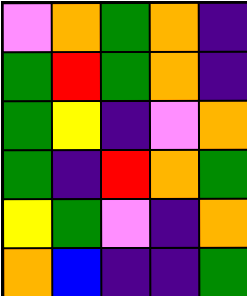[["violet", "orange", "green", "orange", "indigo"], ["green", "red", "green", "orange", "indigo"], ["green", "yellow", "indigo", "violet", "orange"], ["green", "indigo", "red", "orange", "green"], ["yellow", "green", "violet", "indigo", "orange"], ["orange", "blue", "indigo", "indigo", "green"]]